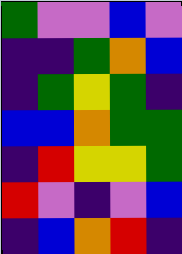[["green", "violet", "violet", "blue", "violet"], ["indigo", "indigo", "green", "orange", "blue"], ["indigo", "green", "yellow", "green", "indigo"], ["blue", "blue", "orange", "green", "green"], ["indigo", "red", "yellow", "yellow", "green"], ["red", "violet", "indigo", "violet", "blue"], ["indigo", "blue", "orange", "red", "indigo"]]